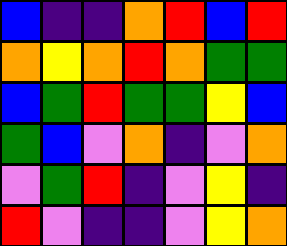[["blue", "indigo", "indigo", "orange", "red", "blue", "red"], ["orange", "yellow", "orange", "red", "orange", "green", "green"], ["blue", "green", "red", "green", "green", "yellow", "blue"], ["green", "blue", "violet", "orange", "indigo", "violet", "orange"], ["violet", "green", "red", "indigo", "violet", "yellow", "indigo"], ["red", "violet", "indigo", "indigo", "violet", "yellow", "orange"]]